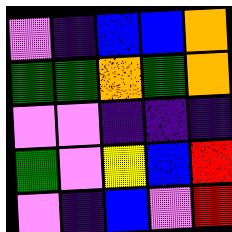[["violet", "indigo", "blue", "blue", "orange"], ["green", "green", "orange", "green", "orange"], ["violet", "violet", "indigo", "indigo", "indigo"], ["green", "violet", "yellow", "blue", "red"], ["violet", "indigo", "blue", "violet", "red"]]